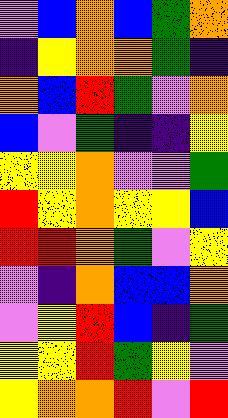[["violet", "blue", "orange", "blue", "green", "orange"], ["indigo", "yellow", "orange", "orange", "green", "indigo"], ["orange", "blue", "red", "green", "violet", "orange"], ["blue", "violet", "green", "indigo", "indigo", "yellow"], ["yellow", "yellow", "orange", "violet", "violet", "green"], ["red", "yellow", "orange", "yellow", "yellow", "blue"], ["red", "red", "orange", "green", "violet", "yellow"], ["violet", "indigo", "orange", "blue", "blue", "orange"], ["violet", "yellow", "red", "blue", "indigo", "green"], ["yellow", "yellow", "red", "green", "yellow", "violet"], ["yellow", "orange", "orange", "red", "violet", "red"]]